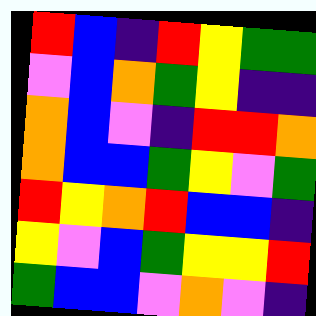[["red", "blue", "indigo", "red", "yellow", "green", "green"], ["violet", "blue", "orange", "green", "yellow", "indigo", "indigo"], ["orange", "blue", "violet", "indigo", "red", "red", "orange"], ["orange", "blue", "blue", "green", "yellow", "violet", "green"], ["red", "yellow", "orange", "red", "blue", "blue", "indigo"], ["yellow", "violet", "blue", "green", "yellow", "yellow", "red"], ["green", "blue", "blue", "violet", "orange", "violet", "indigo"]]